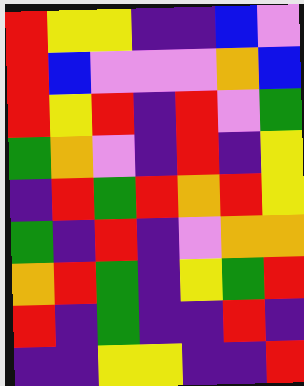[["red", "yellow", "yellow", "indigo", "indigo", "blue", "violet"], ["red", "blue", "violet", "violet", "violet", "orange", "blue"], ["red", "yellow", "red", "indigo", "red", "violet", "green"], ["green", "orange", "violet", "indigo", "red", "indigo", "yellow"], ["indigo", "red", "green", "red", "orange", "red", "yellow"], ["green", "indigo", "red", "indigo", "violet", "orange", "orange"], ["orange", "red", "green", "indigo", "yellow", "green", "red"], ["red", "indigo", "green", "indigo", "indigo", "red", "indigo"], ["indigo", "indigo", "yellow", "yellow", "indigo", "indigo", "red"]]